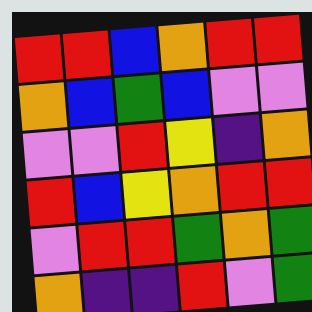[["red", "red", "blue", "orange", "red", "red"], ["orange", "blue", "green", "blue", "violet", "violet"], ["violet", "violet", "red", "yellow", "indigo", "orange"], ["red", "blue", "yellow", "orange", "red", "red"], ["violet", "red", "red", "green", "orange", "green"], ["orange", "indigo", "indigo", "red", "violet", "green"]]